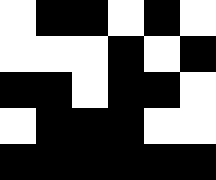[["white", "black", "black", "white", "black", "white"], ["white", "white", "white", "black", "white", "black"], ["black", "black", "white", "black", "black", "white"], ["white", "black", "black", "black", "white", "white"], ["black", "black", "black", "black", "black", "black"]]